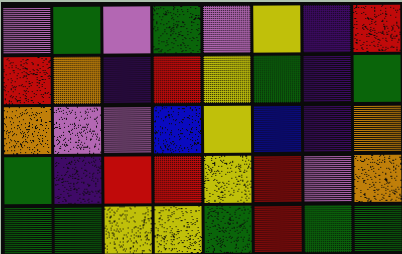[["violet", "green", "violet", "green", "violet", "yellow", "indigo", "red"], ["red", "orange", "indigo", "red", "yellow", "green", "indigo", "green"], ["orange", "violet", "violet", "blue", "yellow", "blue", "indigo", "orange"], ["green", "indigo", "red", "red", "yellow", "red", "violet", "orange"], ["green", "green", "yellow", "yellow", "green", "red", "green", "green"]]